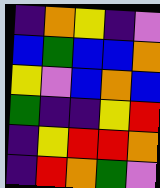[["indigo", "orange", "yellow", "indigo", "violet"], ["blue", "green", "blue", "blue", "orange"], ["yellow", "violet", "blue", "orange", "blue"], ["green", "indigo", "indigo", "yellow", "red"], ["indigo", "yellow", "red", "red", "orange"], ["indigo", "red", "orange", "green", "violet"]]